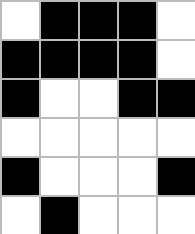[["white", "black", "black", "black", "white"], ["black", "black", "black", "black", "white"], ["black", "white", "white", "black", "black"], ["white", "white", "white", "white", "white"], ["black", "white", "white", "white", "black"], ["white", "black", "white", "white", "white"]]